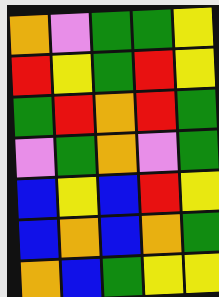[["orange", "violet", "green", "green", "yellow"], ["red", "yellow", "green", "red", "yellow"], ["green", "red", "orange", "red", "green"], ["violet", "green", "orange", "violet", "green"], ["blue", "yellow", "blue", "red", "yellow"], ["blue", "orange", "blue", "orange", "green"], ["orange", "blue", "green", "yellow", "yellow"]]